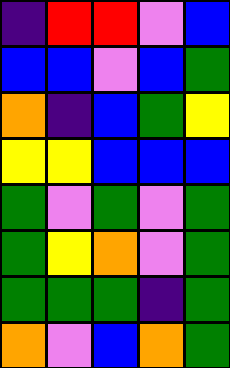[["indigo", "red", "red", "violet", "blue"], ["blue", "blue", "violet", "blue", "green"], ["orange", "indigo", "blue", "green", "yellow"], ["yellow", "yellow", "blue", "blue", "blue"], ["green", "violet", "green", "violet", "green"], ["green", "yellow", "orange", "violet", "green"], ["green", "green", "green", "indigo", "green"], ["orange", "violet", "blue", "orange", "green"]]